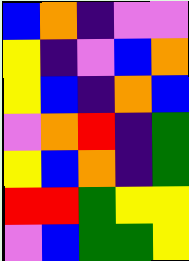[["blue", "orange", "indigo", "violet", "violet"], ["yellow", "indigo", "violet", "blue", "orange"], ["yellow", "blue", "indigo", "orange", "blue"], ["violet", "orange", "red", "indigo", "green"], ["yellow", "blue", "orange", "indigo", "green"], ["red", "red", "green", "yellow", "yellow"], ["violet", "blue", "green", "green", "yellow"]]